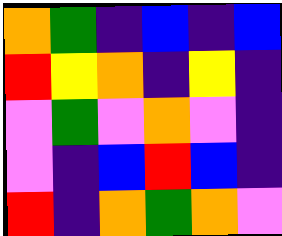[["orange", "green", "indigo", "blue", "indigo", "blue"], ["red", "yellow", "orange", "indigo", "yellow", "indigo"], ["violet", "green", "violet", "orange", "violet", "indigo"], ["violet", "indigo", "blue", "red", "blue", "indigo"], ["red", "indigo", "orange", "green", "orange", "violet"]]